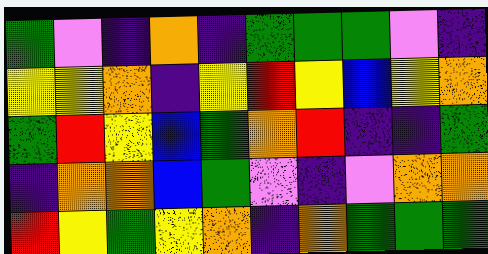[["green", "violet", "indigo", "orange", "indigo", "green", "green", "green", "violet", "indigo"], ["yellow", "yellow", "orange", "indigo", "yellow", "red", "yellow", "blue", "yellow", "orange"], ["green", "red", "yellow", "blue", "green", "orange", "red", "indigo", "indigo", "green"], ["indigo", "orange", "orange", "blue", "green", "violet", "indigo", "violet", "orange", "orange"], ["red", "yellow", "green", "yellow", "orange", "indigo", "orange", "green", "green", "green"]]